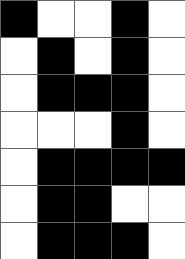[["black", "white", "white", "black", "white"], ["white", "black", "white", "black", "white"], ["white", "black", "black", "black", "white"], ["white", "white", "white", "black", "white"], ["white", "black", "black", "black", "black"], ["white", "black", "black", "white", "white"], ["white", "black", "black", "black", "white"]]